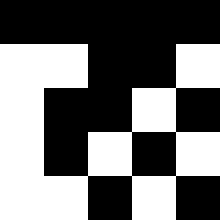[["black", "black", "black", "black", "black"], ["white", "white", "black", "black", "white"], ["white", "black", "black", "white", "black"], ["white", "black", "white", "black", "white"], ["white", "white", "black", "white", "black"]]